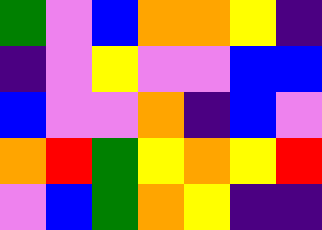[["green", "violet", "blue", "orange", "orange", "yellow", "indigo"], ["indigo", "violet", "yellow", "violet", "violet", "blue", "blue"], ["blue", "violet", "violet", "orange", "indigo", "blue", "violet"], ["orange", "red", "green", "yellow", "orange", "yellow", "red"], ["violet", "blue", "green", "orange", "yellow", "indigo", "indigo"]]